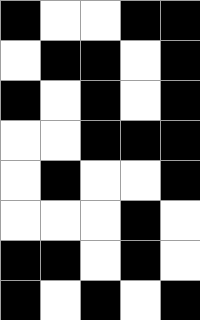[["black", "white", "white", "black", "black"], ["white", "black", "black", "white", "black"], ["black", "white", "black", "white", "black"], ["white", "white", "black", "black", "black"], ["white", "black", "white", "white", "black"], ["white", "white", "white", "black", "white"], ["black", "black", "white", "black", "white"], ["black", "white", "black", "white", "black"]]